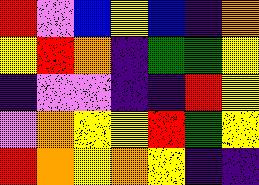[["red", "violet", "blue", "yellow", "blue", "indigo", "orange"], ["yellow", "red", "orange", "indigo", "green", "green", "yellow"], ["indigo", "violet", "violet", "indigo", "indigo", "red", "yellow"], ["violet", "orange", "yellow", "yellow", "red", "green", "yellow"], ["red", "orange", "yellow", "orange", "yellow", "indigo", "indigo"]]